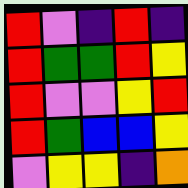[["red", "violet", "indigo", "red", "indigo"], ["red", "green", "green", "red", "yellow"], ["red", "violet", "violet", "yellow", "red"], ["red", "green", "blue", "blue", "yellow"], ["violet", "yellow", "yellow", "indigo", "orange"]]